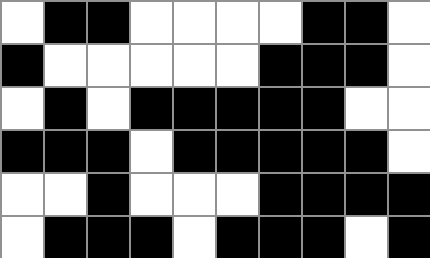[["white", "black", "black", "white", "white", "white", "white", "black", "black", "white"], ["black", "white", "white", "white", "white", "white", "black", "black", "black", "white"], ["white", "black", "white", "black", "black", "black", "black", "black", "white", "white"], ["black", "black", "black", "white", "black", "black", "black", "black", "black", "white"], ["white", "white", "black", "white", "white", "white", "black", "black", "black", "black"], ["white", "black", "black", "black", "white", "black", "black", "black", "white", "black"]]